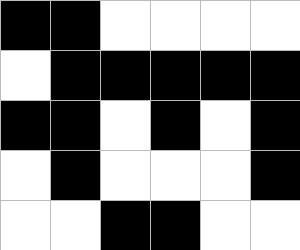[["black", "black", "white", "white", "white", "white"], ["white", "black", "black", "black", "black", "black"], ["black", "black", "white", "black", "white", "black"], ["white", "black", "white", "white", "white", "black"], ["white", "white", "black", "black", "white", "white"]]